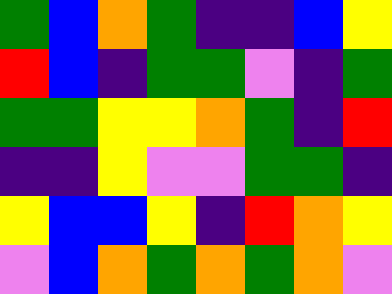[["green", "blue", "orange", "green", "indigo", "indigo", "blue", "yellow"], ["red", "blue", "indigo", "green", "green", "violet", "indigo", "green"], ["green", "green", "yellow", "yellow", "orange", "green", "indigo", "red"], ["indigo", "indigo", "yellow", "violet", "violet", "green", "green", "indigo"], ["yellow", "blue", "blue", "yellow", "indigo", "red", "orange", "yellow"], ["violet", "blue", "orange", "green", "orange", "green", "orange", "violet"]]